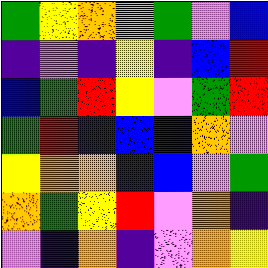[["green", "yellow", "orange", "orange", "green", "violet", "blue"], ["indigo", "violet", "indigo", "yellow", "indigo", "blue", "red"], ["blue", "green", "red", "yellow", "violet", "green", "red"], ["green", "red", "indigo", "blue", "indigo", "orange", "violet"], ["yellow", "orange", "orange", "indigo", "blue", "violet", "green"], ["orange", "green", "yellow", "red", "violet", "orange", "indigo"], ["violet", "indigo", "orange", "indigo", "violet", "orange", "yellow"]]